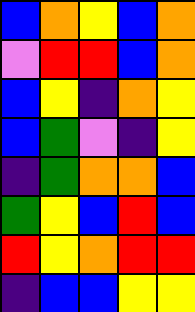[["blue", "orange", "yellow", "blue", "orange"], ["violet", "red", "red", "blue", "orange"], ["blue", "yellow", "indigo", "orange", "yellow"], ["blue", "green", "violet", "indigo", "yellow"], ["indigo", "green", "orange", "orange", "blue"], ["green", "yellow", "blue", "red", "blue"], ["red", "yellow", "orange", "red", "red"], ["indigo", "blue", "blue", "yellow", "yellow"]]